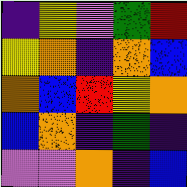[["indigo", "yellow", "violet", "green", "red"], ["yellow", "orange", "indigo", "orange", "blue"], ["orange", "blue", "red", "yellow", "orange"], ["blue", "orange", "indigo", "green", "indigo"], ["violet", "violet", "orange", "indigo", "blue"]]